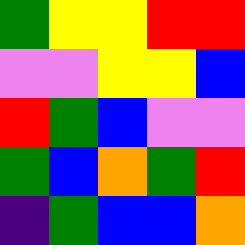[["green", "yellow", "yellow", "red", "red"], ["violet", "violet", "yellow", "yellow", "blue"], ["red", "green", "blue", "violet", "violet"], ["green", "blue", "orange", "green", "red"], ["indigo", "green", "blue", "blue", "orange"]]